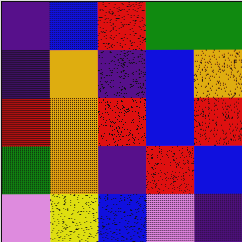[["indigo", "blue", "red", "green", "green"], ["indigo", "orange", "indigo", "blue", "orange"], ["red", "orange", "red", "blue", "red"], ["green", "orange", "indigo", "red", "blue"], ["violet", "yellow", "blue", "violet", "indigo"]]